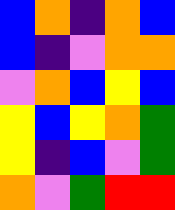[["blue", "orange", "indigo", "orange", "blue"], ["blue", "indigo", "violet", "orange", "orange"], ["violet", "orange", "blue", "yellow", "blue"], ["yellow", "blue", "yellow", "orange", "green"], ["yellow", "indigo", "blue", "violet", "green"], ["orange", "violet", "green", "red", "red"]]